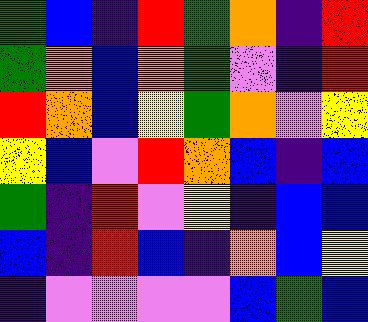[["green", "blue", "indigo", "red", "green", "orange", "indigo", "red"], ["green", "orange", "blue", "orange", "green", "violet", "indigo", "red"], ["red", "orange", "blue", "yellow", "green", "orange", "violet", "yellow"], ["yellow", "blue", "violet", "red", "orange", "blue", "indigo", "blue"], ["green", "indigo", "red", "violet", "yellow", "indigo", "blue", "blue"], ["blue", "indigo", "red", "blue", "indigo", "orange", "blue", "yellow"], ["indigo", "violet", "violet", "violet", "violet", "blue", "green", "blue"]]